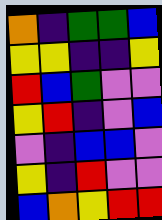[["orange", "indigo", "green", "green", "blue"], ["yellow", "yellow", "indigo", "indigo", "yellow"], ["red", "blue", "green", "violet", "violet"], ["yellow", "red", "indigo", "violet", "blue"], ["violet", "indigo", "blue", "blue", "violet"], ["yellow", "indigo", "red", "violet", "violet"], ["blue", "orange", "yellow", "red", "red"]]